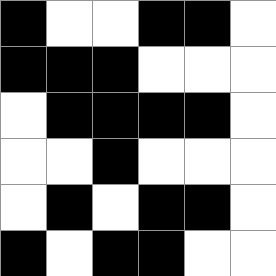[["black", "white", "white", "black", "black", "white"], ["black", "black", "black", "white", "white", "white"], ["white", "black", "black", "black", "black", "white"], ["white", "white", "black", "white", "white", "white"], ["white", "black", "white", "black", "black", "white"], ["black", "white", "black", "black", "white", "white"]]